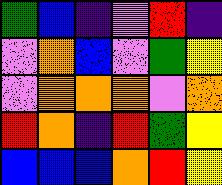[["green", "blue", "indigo", "violet", "red", "indigo"], ["violet", "orange", "blue", "violet", "green", "yellow"], ["violet", "orange", "orange", "orange", "violet", "orange"], ["red", "orange", "indigo", "red", "green", "yellow"], ["blue", "blue", "blue", "orange", "red", "yellow"]]